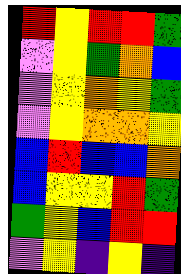[["red", "yellow", "red", "red", "green"], ["violet", "yellow", "green", "orange", "blue"], ["violet", "yellow", "orange", "yellow", "green"], ["violet", "yellow", "orange", "orange", "yellow"], ["blue", "red", "blue", "blue", "orange"], ["blue", "yellow", "yellow", "red", "green"], ["green", "yellow", "blue", "red", "red"], ["violet", "yellow", "indigo", "yellow", "indigo"]]